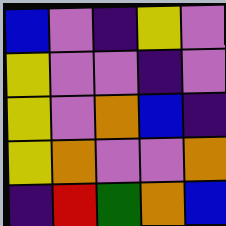[["blue", "violet", "indigo", "yellow", "violet"], ["yellow", "violet", "violet", "indigo", "violet"], ["yellow", "violet", "orange", "blue", "indigo"], ["yellow", "orange", "violet", "violet", "orange"], ["indigo", "red", "green", "orange", "blue"]]